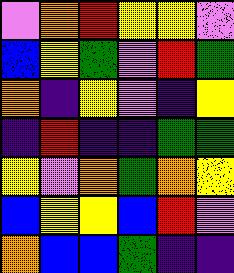[["violet", "orange", "red", "yellow", "yellow", "violet"], ["blue", "yellow", "green", "violet", "red", "green"], ["orange", "indigo", "yellow", "violet", "indigo", "yellow"], ["indigo", "red", "indigo", "indigo", "green", "green"], ["yellow", "violet", "orange", "green", "orange", "yellow"], ["blue", "yellow", "yellow", "blue", "red", "violet"], ["orange", "blue", "blue", "green", "indigo", "indigo"]]